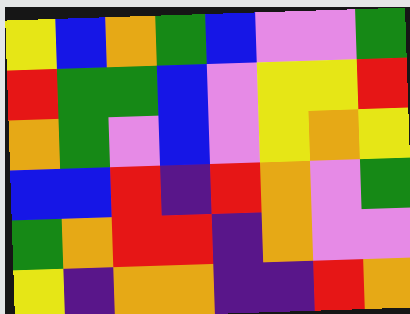[["yellow", "blue", "orange", "green", "blue", "violet", "violet", "green"], ["red", "green", "green", "blue", "violet", "yellow", "yellow", "red"], ["orange", "green", "violet", "blue", "violet", "yellow", "orange", "yellow"], ["blue", "blue", "red", "indigo", "red", "orange", "violet", "green"], ["green", "orange", "red", "red", "indigo", "orange", "violet", "violet"], ["yellow", "indigo", "orange", "orange", "indigo", "indigo", "red", "orange"]]